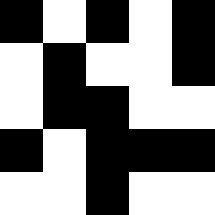[["black", "white", "black", "white", "black"], ["white", "black", "white", "white", "black"], ["white", "black", "black", "white", "white"], ["black", "white", "black", "black", "black"], ["white", "white", "black", "white", "white"]]